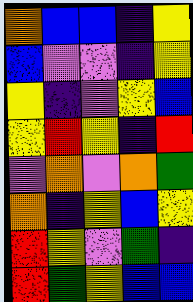[["orange", "blue", "blue", "indigo", "yellow"], ["blue", "violet", "violet", "indigo", "yellow"], ["yellow", "indigo", "violet", "yellow", "blue"], ["yellow", "red", "yellow", "indigo", "red"], ["violet", "orange", "violet", "orange", "green"], ["orange", "indigo", "yellow", "blue", "yellow"], ["red", "yellow", "violet", "green", "indigo"], ["red", "green", "yellow", "blue", "blue"]]